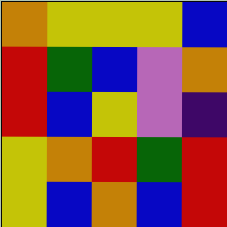[["orange", "yellow", "yellow", "yellow", "blue"], ["red", "green", "blue", "violet", "orange"], ["red", "blue", "yellow", "violet", "indigo"], ["yellow", "orange", "red", "green", "red"], ["yellow", "blue", "orange", "blue", "red"]]